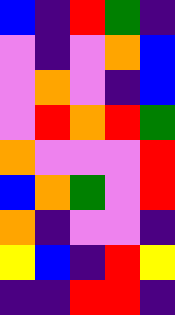[["blue", "indigo", "red", "green", "indigo"], ["violet", "indigo", "violet", "orange", "blue"], ["violet", "orange", "violet", "indigo", "blue"], ["violet", "red", "orange", "red", "green"], ["orange", "violet", "violet", "violet", "red"], ["blue", "orange", "green", "violet", "red"], ["orange", "indigo", "violet", "violet", "indigo"], ["yellow", "blue", "indigo", "red", "yellow"], ["indigo", "indigo", "red", "red", "indigo"]]